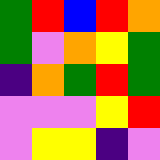[["green", "red", "blue", "red", "orange"], ["green", "violet", "orange", "yellow", "green"], ["indigo", "orange", "green", "red", "green"], ["violet", "violet", "violet", "yellow", "red"], ["violet", "yellow", "yellow", "indigo", "violet"]]